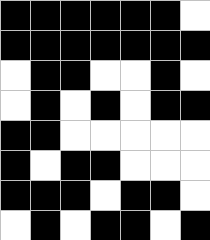[["black", "black", "black", "black", "black", "black", "white"], ["black", "black", "black", "black", "black", "black", "black"], ["white", "black", "black", "white", "white", "black", "white"], ["white", "black", "white", "black", "white", "black", "black"], ["black", "black", "white", "white", "white", "white", "white"], ["black", "white", "black", "black", "white", "white", "white"], ["black", "black", "black", "white", "black", "black", "white"], ["white", "black", "white", "black", "black", "white", "black"]]